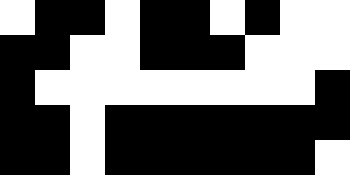[["white", "black", "black", "white", "black", "black", "white", "black", "white", "white"], ["black", "black", "white", "white", "black", "black", "black", "white", "white", "white"], ["black", "white", "white", "white", "white", "white", "white", "white", "white", "black"], ["black", "black", "white", "black", "black", "black", "black", "black", "black", "black"], ["black", "black", "white", "black", "black", "black", "black", "black", "black", "white"]]